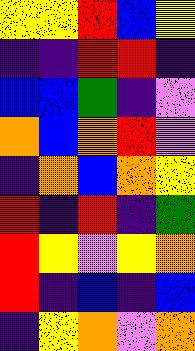[["yellow", "yellow", "red", "blue", "yellow"], ["indigo", "indigo", "red", "red", "indigo"], ["blue", "blue", "green", "indigo", "violet"], ["orange", "blue", "orange", "red", "violet"], ["indigo", "orange", "blue", "orange", "yellow"], ["red", "indigo", "red", "indigo", "green"], ["red", "yellow", "violet", "yellow", "orange"], ["red", "indigo", "blue", "indigo", "blue"], ["indigo", "yellow", "orange", "violet", "orange"]]